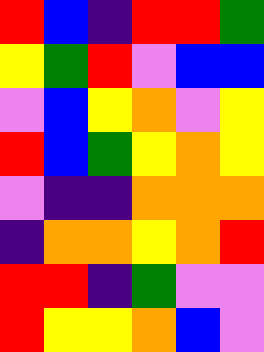[["red", "blue", "indigo", "red", "red", "green"], ["yellow", "green", "red", "violet", "blue", "blue"], ["violet", "blue", "yellow", "orange", "violet", "yellow"], ["red", "blue", "green", "yellow", "orange", "yellow"], ["violet", "indigo", "indigo", "orange", "orange", "orange"], ["indigo", "orange", "orange", "yellow", "orange", "red"], ["red", "red", "indigo", "green", "violet", "violet"], ["red", "yellow", "yellow", "orange", "blue", "violet"]]